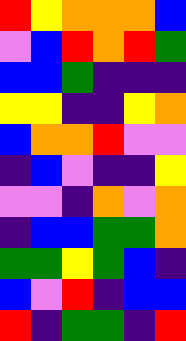[["red", "yellow", "orange", "orange", "orange", "blue"], ["violet", "blue", "red", "orange", "red", "green"], ["blue", "blue", "green", "indigo", "indigo", "indigo"], ["yellow", "yellow", "indigo", "indigo", "yellow", "orange"], ["blue", "orange", "orange", "red", "violet", "violet"], ["indigo", "blue", "violet", "indigo", "indigo", "yellow"], ["violet", "violet", "indigo", "orange", "violet", "orange"], ["indigo", "blue", "blue", "green", "green", "orange"], ["green", "green", "yellow", "green", "blue", "indigo"], ["blue", "violet", "red", "indigo", "blue", "blue"], ["red", "indigo", "green", "green", "indigo", "red"]]